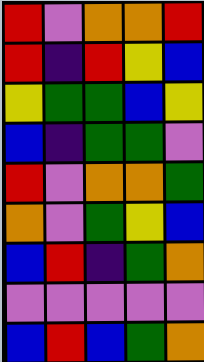[["red", "violet", "orange", "orange", "red"], ["red", "indigo", "red", "yellow", "blue"], ["yellow", "green", "green", "blue", "yellow"], ["blue", "indigo", "green", "green", "violet"], ["red", "violet", "orange", "orange", "green"], ["orange", "violet", "green", "yellow", "blue"], ["blue", "red", "indigo", "green", "orange"], ["violet", "violet", "violet", "violet", "violet"], ["blue", "red", "blue", "green", "orange"]]